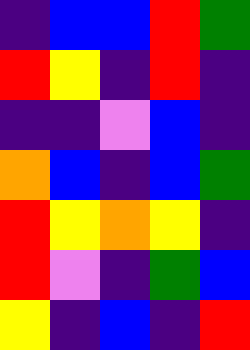[["indigo", "blue", "blue", "red", "green"], ["red", "yellow", "indigo", "red", "indigo"], ["indigo", "indigo", "violet", "blue", "indigo"], ["orange", "blue", "indigo", "blue", "green"], ["red", "yellow", "orange", "yellow", "indigo"], ["red", "violet", "indigo", "green", "blue"], ["yellow", "indigo", "blue", "indigo", "red"]]